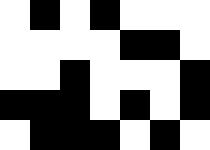[["white", "black", "white", "black", "white", "white", "white"], ["white", "white", "white", "white", "black", "black", "white"], ["white", "white", "black", "white", "white", "white", "black"], ["black", "black", "black", "white", "black", "white", "black"], ["white", "black", "black", "black", "white", "black", "white"]]